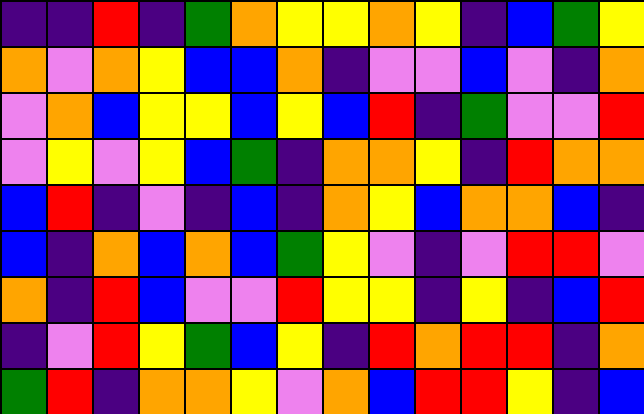[["indigo", "indigo", "red", "indigo", "green", "orange", "yellow", "yellow", "orange", "yellow", "indigo", "blue", "green", "yellow"], ["orange", "violet", "orange", "yellow", "blue", "blue", "orange", "indigo", "violet", "violet", "blue", "violet", "indigo", "orange"], ["violet", "orange", "blue", "yellow", "yellow", "blue", "yellow", "blue", "red", "indigo", "green", "violet", "violet", "red"], ["violet", "yellow", "violet", "yellow", "blue", "green", "indigo", "orange", "orange", "yellow", "indigo", "red", "orange", "orange"], ["blue", "red", "indigo", "violet", "indigo", "blue", "indigo", "orange", "yellow", "blue", "orange", "orange", "blue", "indigo"], ["blue", "indigo", "orange", "blue", "orange", "blue", "green", "yellow", "violet", "indigo", "violet", "red", "red", "violet"], ["orange", "indigo", "red", "blue", "violet", "violet", "red", "yellow", "yellow", "indigo", "yellow", "indigo", "blue", "red"], ["indigo", "violet", "red", "yellow", "green", "blue", "yellow", "indigo", "red", "orange", "red", "red", "indigo", "orange"], ["green", "red", "indigo", "orange", "orange", "yellow", "violet", "orange", "blue", "red", "red", "yellow", "indigo", "blue"]]